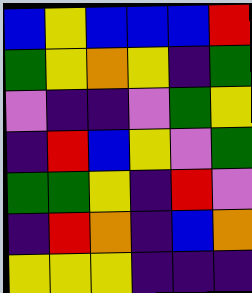[["blue", "yellow", "blue", "blue", "blue", "red"], ["green", "yellow", "orange", "yellow", "indigo", "green"], ["violet", "indigo", "indigo", "violet", "green", "yellow"], ["indigo", "red", "blue", "yellow", "violet", "green"], ["green", "green", "yellow", "indigo", "red", "violet"], ["indigo", "red", "orange", "indigo", "blue", "orange"], ["yellow", "yellow", "yellow", "indigo", "indigo", "indigo"]]